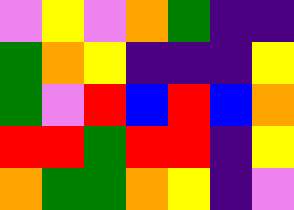[["violet", "yellow", "violet", "orange", "green", "indigo", "indigo"], ["green", "orange", "yellow", "indigo", "indigo", "indigo", "yellow"], ["green", "violet", "red", "blue", "red", "blue", "orange"], ["red", "red", "green", "red", "red", "indigo", "yellow"], ["orange", "green", "green", "orange", "yellow", "indigo", "violet"]]